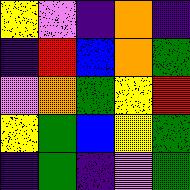[["yellow", "violet", "indigo", "orange", "indigo"], ["indigo", "red", "blue", "orange", "green"], ["violet", "orange", "green", "yellow", "red"], ["yellow", "green", "blue", "yellow", "green"], ["indigo", "green", "indigo", "violet", "green"]]